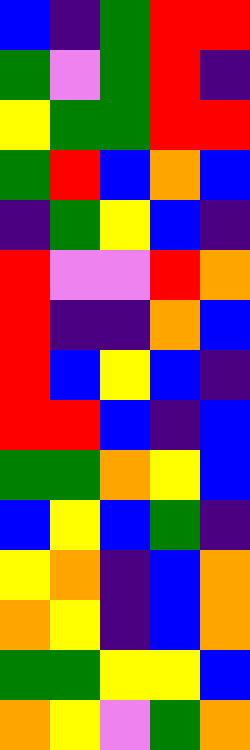[["blue", "indigo", "green", "red", "red"], ["green", "violet", "green", "red", "indigo"], ["yellow", "green", "green", "red", "red"], ["green", "red", "blue", "orange", "blue"], ["indigo", "green", "yellow", "blue", "indigo"], ["red", "violet", "violet", "red", "orange"], ["red", "indigo", "indigo", "orange", "blue"], ["red", "blue", "yellow", "blue", "indigo"], ["red", "red", "blue", "indigo", "blue"], ["green", "green", "orange", "yellow", "blue"], ["blue", "yellow", "blue", "green", "indigo"], ["yellow", "orange", "indigo", "blue", "orange"], ["orange", "yellow", "indigo", "blue", "orange"], ["green", "green", "yellow", "yellow", "blue"], ["orange", "yellow", "violet", "green", "orange"]]